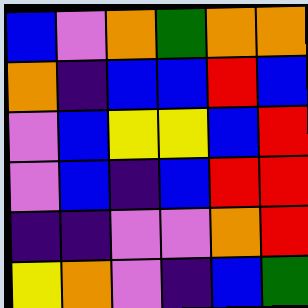[["blue", "violet", "orange", "green", "orange", "orange"], ["orange", "indigo", "blue", "blue", "red", "blue"], ["violet", "blue", "yellow", "yellow", "blue", "red"], ["violet", "blue", "indigo", "blue", "red", "red"], ["indigo", "indigo", "violet", "violet", "orange", "red"], ["yellow", "orange", "violet", "indigo", "blue", "green"]]